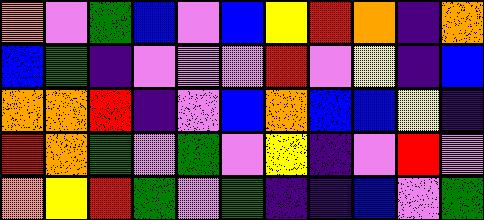[["orange", "violet", "green", "blue", "violet", "blue", "yellow", "red", "orange", "indigo", "orange"], ["blue", "green", "indigo", "violet", "violet", "violet", "red", "violet", "yellow", "indigo", "blue"], ["orange", "orange", "red", "indigo", "violet", "blue", "orange", "blue", "blue", "yellow", "indigo"], ["red", "orange", "green", "violet", "green", "violet", "yellow", "indigo", "violet", "red", "violet"], ["orange", "yellow", "red", "green", "violet", "green", "indigo", "indigo", "blue", "violet", "green"]]